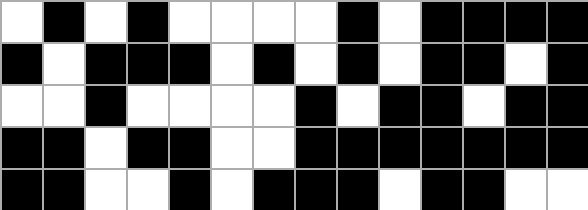[["white", "black", "white", "black", "white", "white", "white", "white", "black", "white", "black", "black", "black", "black"], ["black", "white", "black", "black", "black", "white", "black", "white", "black", "white", "black", "black", "white", "black"], ["white", "white", "black", "white", "white", "white", "white", "black", "white", "black", "black", "white", "black", "black"], ["black", "black", "white", "black", "black", "white", "white", "black", "black", "black", "black", "black", "black", "black"], ["black", "black", "white", "white", "black", "white", "black", "black", "black", "white", "black", "black", "white", "white"]]